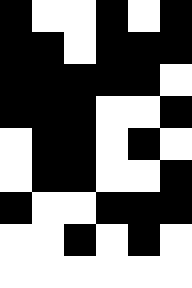[["black", "white", "white", "black", "white", "black"], ["black", "black", "white", "black", "black", "black"], ["black", "black", "black", "black", "black", "white"], ["black", "black", "black", "white", "white", "black"], ["white", "black", "black", "white", "black", "white"], ["white", "black", "black", "white", "white", "black"], ["black", "white", "white", "black", "black", "black"], ["white", "white", "black", "white", "black", "white"], ["white", "white", "white", "white", "white", "white"]]